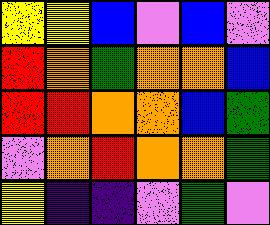[["yellow", "yellow", "blue", "violet", "blue", "violet"], ["red", "orange", "green", "orange", "orange", "blue"], ["red", "red", "orange", "orange", "blue", "green"], ["violet", "orange", "red", "orange", "orange", "green"], ["yellow", "indigo", "indigo", "violet", "green", "violet"]]